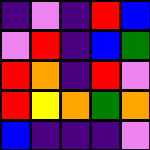[["indigo", "violet", "indigo", "red", "blue"], ["violet", "red", "indigo", "blue", "green"], ["red", "orange", "indigo", "red", "violet"], ["red", "yellow", "orange", "green", "orange"], ["blue", "indigo", "indigo", "indigo", "violet"]]